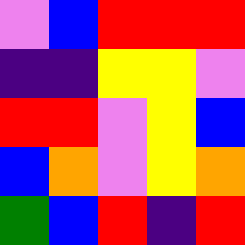[["violet", "blue", "red", "red", "red"], ["indigo", "indigo", "yellow", "yellow", "violet"], ["red", "red", "violet", "yellow", "blue"], ["blue", "orange", "violet", "yellow", "orange"], ["green", "blue", "red", "indigo", "red"]]